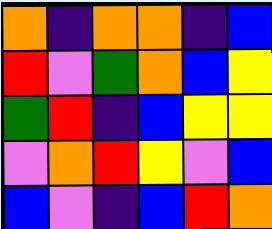[["orange", "indigo", "orange", "orange", "indigo", "blue"], ["red", "violet", "green", "orange", "blue", "yellow"], ["green", "red", "indigo", "blue", "yellow", "yellow"], ["violet", "orange", "red", "yellow", "violet", "blue"], ["blue", "violet", "indigo", "blue", "red", "orange"]]